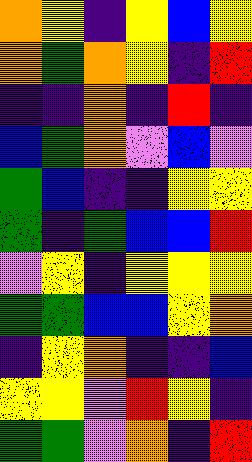[["orange", "yellow", "indigo", "yellow", "blue", "yellow"], ["orange", "green", "orange", "yellow", "indigo", "red"], ["indigo", "indigo", "orange", "indigo", "red", "indigo"], ["blue", "green", "orange", "violet", "blue", "violet"], ["green", "blue", "indigo", "indigo", "yellow", "yellow"], ["green", "indigo", "green", "blue", "blue", "red"], ["violet", "yellow", "indigo", "yellow", "yellow", "yellow"], ["green", "green", "blue", "blue", "yellow", "orange"], ["indigo", "yellow", "orange", "indigo", "indigo", "blue"], ["yellow", "yellow", "violet", "red", "yellow", "indigo"], ["green", "green", "violet", "orange", "indigo", "red"]]